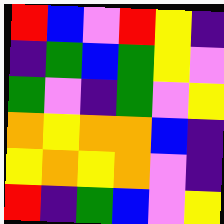[["red", "blue", "violet", "red", "yellow", "indigo"], ["indigo", "green", "blue", "green", "yellow", "violet"], ["green", "violet", "indigo", "green", "violet", "yellow"], ["orange", "yellow", "orange", "orange", "blue", "indigo"], ["yellow", "orange", "yellow", "orange", "violet", "indigo"], ["red", "indigo", "green", "blue", "violet", "yellow"]]